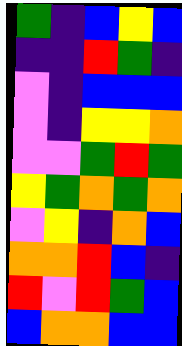[["green", "indigo", "blue", "yellow", "blue"], ["indigo", "indigo", "red", "green", "indigo"], ["violet", "indigo", "blue", "blue", "blue"], ["violet", "indigo", "yellow", "yellow", "orange"], ["violet", "violet", "green", "red", "green"], ["yellow", "green", "orange", "green", "orange"], ["violet", "yellow", "indigo", "orange", "blue"], ["orange", "orange", "red", "blue", "indigo"], ["red", "violet", "red", "green", "blue"], ["blue", "orange", "orange", "blue", "blue"]]